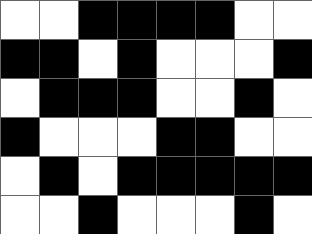[["white", "white", "black", "black", "black", "black", "white", "white"], ["black", "black", "white", "black", "white", "white", "white", "black"], ["white", "black", "black", "black", "white", "white", "black", "white"], ["black", "white", "white", "white", "black", "black", "white", "white"], ["white", "black", "white", "black", "black", "black", "black", "black"], ["white", "white", "black", "white", "white", "white", "black", "white"]]